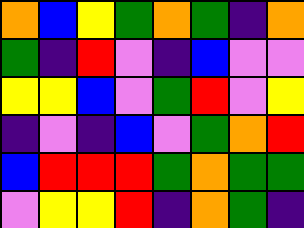[["orange", "blue", "yellow", "green", "orange", "green", "indigo", "orange"], ["green", "indigo", "red", "violet", "indigo", "blue", "violet", "violet"], ["yellow", "yellow", "blue", "violet", "green", "red", "violet", "yellow"], ["indigo", "violet", "indigo", "blue", "violet", "green", "orange", "red"], ["blue", "red", "red", "red", "green", "orange", "green", "green"], ["violet", "yellow", "yellow", "red", "indigo", "orange", "green", "indigo"]]